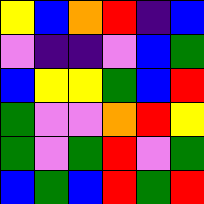[["yellow", "blue", "orange", "red", "indigo", "blue"], ["violet", "indigo", "indigo", "violet", "blue", "green"], ["blue", "yellow", "yellow", "green", "blue", "red"], ["green", "violet", "violet", "orange", "red", "yellow"], ["green", "violet", "green", "red", "violet", "green"], ["blue", "green", "blue", "red", "green", "red"]]